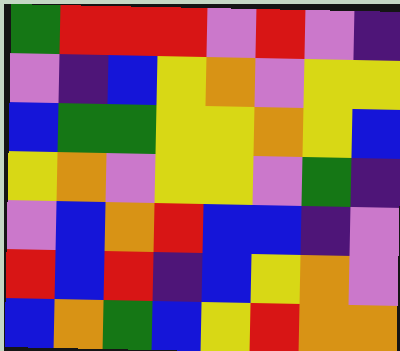[["green", "red", "red", "red", "violet", "red", "violet", "indigo"], ["violet", "indigo", "blue", "yellow", "orange", "violet", "yellow", "yellow"], ["blue", "green", "green", "yellow", "yellow", "orange", "yellow", "blue"], ["yellow", "orange", "violet", "yellow", "yellow", "violet", "green", "indigo"], ["violet", "blue", "orange", "red", "blue", "blue", "indigo", "violet"], ["red", "blue", "red", "indigo", "blue", "yellow", "orange", "violet"], ["blue", "orange", "green", "blue", "yellow", "red", "orange", "orange"]]